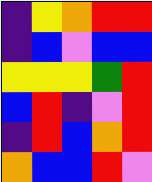[["indigo", "yellow", "orange", "red", "red"], ["indigo", "blue", "violet", "blue", "blue"], ["yellow", "yellow", "yellow", "green", "red"], ["blue", "red", "indigo", "violet", "red"], ["indigo", "red", "blue", "orange", "red"], ["orange", "blue", "blue", "red", "violet"]]